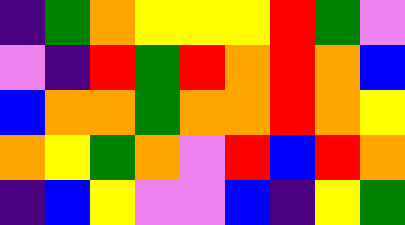[["indigo", "green", "orange", "yellow", "yellow", "yellow", "red", "green", "violet"], ["violet", "indigo", "red", "green", "red", "orange", "red", "orange", "blue"], ["blue", "orange", "orange", "green", "orange", "orange", "red", "orange", "yellow"], ["orange", "yellow", "green", "orange", "violet", "red", "blue", "red", "orange"], ["indigo", "blue", "yellow", "violet", "violet", "blue", "indigo", "yellow", "green"]]